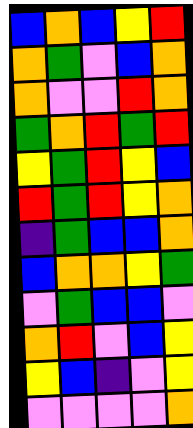[["blue", "orange", "blue", "yellow", "red"], ["orange", "green", "violet", "blue", "orange"], ["orange", "violet", "violet", "red", "orange"], ["green", "orange", "red", "green", "red"], ["yellow", "green", "red", "yellow", "blue"], ["red", "green", "red", "yellow", "orange"], ["indigo", "green", "blue", "blue", "orange"], ["blue", "orange", "orange", "yellow", "green"], ["violet", "green", "blue", "blue", "violet"], ["orange", "red", "violet", "blue", "yellow"], ["yellow", "blue", "indigo", "violet", "yellow"], ["violet", "violet", "violet", "violet", "orange"]]